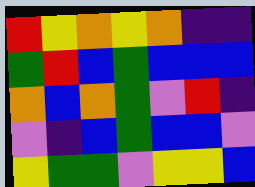[["red", "yellow", "orange", "yellow", "orange", "indigo", "indigo"], ["green", "red", "blue", "green", "blue", "blue", "blue"], ["orange", "blue", "orange", "green", "violet", "red", "indigo"], ["violet", "indigo", "blue", "green", "blue", "blue", "violet"], ["yellow", "green", "green", "violet", "yellow", "yellow", "blue"]]